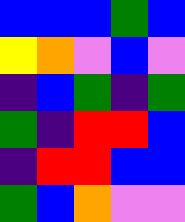[["blue", "blue", "blue", "green", "blue"], ["yellow", "orange", "violet", "blue", "violet"], ["indigo", "blue", "green", "indigo", "green"], ["green", "indigo", "red", "red", "blue"], ["indigo", "red", "red", "blue", "blue"], ["green", "blue", "orange", "violet", "violet"]]